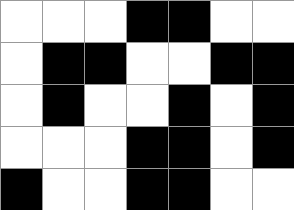[["white", "white", "white", "black", "black", "white", "white"], ["white", "black", "black", "white", "white", "black", "black"], ["white", "black", "white", "white", "black", "white", "black"], ["white", "white", "white", "black", "black", "white", "black"], ["black", "white", "white", "black", "black", "white", "white"]]